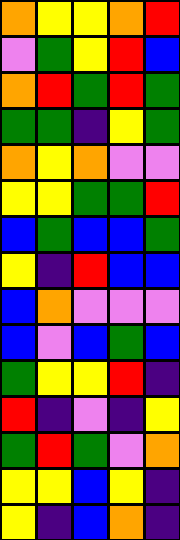[["orange", "yellow", "yellow", "orange", "red"], ["violet", "green", "yellow", "red", "blue"], ["orange", "red", "green", "red", "green"], ["green", "green", "indigo", "yellow", "green"], ["orange", "yellow", "orange", "violet", "violet"], ["yellow", "yellow", "green", "green", "red"], ["blue", "green", "blue", "blue", "green"], ["yellow", "indigo", "red", "blue", "blue"], ["blue", "orange", "violet", "violet", "violet"], ["blue", "violet", "blue", "green", "blue"], ["green", "yellow", "yellow", "red", "indigo"], ["red", "indigo", "violet", "indigo", "yellow"], ["green", "red", "green", "violet", "orange"], ["yellow", "yellow", "blue", "yellow", "indigo"], ["yellow", "indigo", "blue", "orange", "indigo"]]